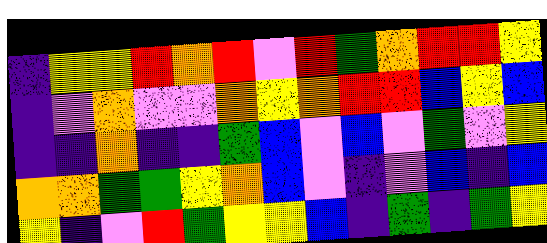[["indigo", "yellow", "yellow", "red", "orange", "red", "violet", "red", "green", "orange", "red", "red", "yellow"], ["indigo", "violet", "orange", "violet", "violet", "orange", "yellow", "orange", "red", "red", "blue", "yellow", "blue"], ["indigo", "indigo", "orange", "indigo", "indigo", "green", "blue", "violet", "blue", "violet", "green", "violet", "yellow"], ["orange", "orange", "green", "green", "yellow", "orange", "blue", "violet", "indigo", "violet", "blue", "indigo", "blue"], ["yellow", "indigo", "violet", "red", "green", "yellow", "yellow", "blue", "indigo", "green", "indigo", "green", "yellow"]]